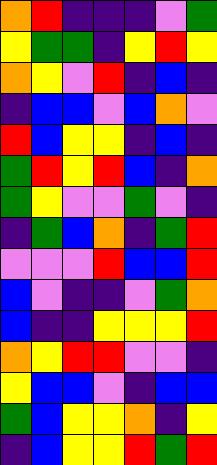[["orange", "red", "indigo", "indigo", "indigo", "violet", "green"], ["yellow", "green", "green", "indigo", "yellow", "red", "yellow"], ["orange", "yellow", "violet", "red", "indigo", "blue", "indigo"], ["indigo", "blue", "blue", "violet", "blue", "orange", "violet"], ["red", "blue", "yellow", "yellow", "indigo", "blue", "indigo"], ["green", "red", "yellow", "red", "blue", "indigo", "orange"], ["green", "yellow", "violet", "violet", "green", "violet", "indigo"], ["indigo", "green", "blue", "orange", "indigo", "green", "red"], ["violet", "violet", "violet", "red", "blue", "blue", "red"], ["blue", "violet", "indigo", "indigo", "violet", "green", "orange"], ["blue", "indigo", "indigo", "yellow", "yellow", "yellow", "red"], ["orange", "yellow", "red", "red", "violet", "violet", "indigo"], ["yellow", "blue", "blue", "violet", "indigo", "blue", "blue"], ["green", "blue", "yellow", "yellow", "orange", "indigo", "yellow"], ["indigo", "blue", "yellow", "yellow", "red", "green", "red"]]